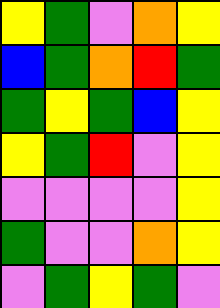[["yellow", "green", "violet", "orange", "yellow"], ["blue", "green", "orange", "red", "green"], ["green", "yellow", "green", "blue", "yellow"], ["yellow", "green", "red", "violet", "yellow"], ["violet", "violet", "violet", "violet", "yellow"], ["green", "violet", "violet", "orange", "yellow"], ["violet", "green", "yellow", "green", "violet"]]